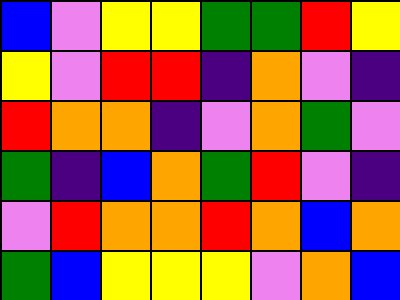[["blue", "violet", "yellow", "yellow", "green", "green", "red", "yellow"], ["yellow", "violet", "red", "red", "indigo", "orange", "violet", "indigo"], ["red", "orange", "orange", "indigo", "violet", "orange", "green", "violet"], ["green", "indigo", "blue", "orange", "green", "red", "violet", "indigo"], ["violet", "red", "orange", "orange", "red", "orange", "blue", "orange"], ["green", "blue", "yellow", "yellow", "yellow", "violet", "orange", "blue"]]